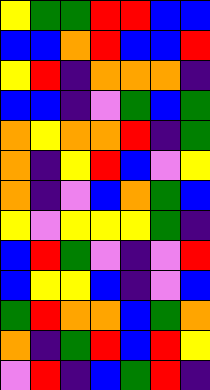[["yellow", "green", "green", "red", "red", "blue", "blue"], ["blue", "blue", "orange", "red", "blue", "blue", "red"], ["yellow", "red", "indigo", "orange", "orange", "orange", "indigo"], ["blue", "blue", "indigo", "violet", "green", "blue", "green"], ["orange", "yellow", "orange", "orange", "red", "indigo", "green"], ["orange", "indigo", "yellow", "red", "blue", "violet", "yellow"], ["orange", "indigo", "violet", "blue", "orange", "green", "blue"], ["yellow", "violet", "yellow", "yellow", "yellow", "green", "indigo"], ["blue", "red", "green", "violet", "indigo", "violet", "red"], ["blue", "yellow", "yellow", "blue", "indigo", "violet", "blue"], ["green", "red", "orange", "orange", "blue", "green", "orange"], ["orange", "indigo", "green", "red", "blue", "red", "yellow"], ["violet", "red", "indigo", "blue", "green", "red", "indigo"]]